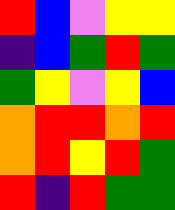[["red", "blue", "violet", "yellow", "yellow"], ["indigo", "blue", "green", "red", "green"], ["green", "yellow", "violet", "yellow", "blue"], ["orange", "red", "red", "orange", "red"], ["orange", "red", "yellow", "red", "green"], ["red", "indigo", "red", "green", "green"]]